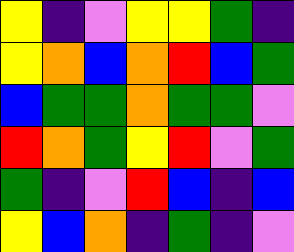[["yellow", "indigo", "violet", "yellow", "yellow", "green", "indigo"], ["yellow", "orange", "blue", "orange", "red", "blue", "green"], ["blue", "green", "green", "orange", "green", "green", "violet"], ["red", "orange", "green", "yellow", "red", "violet", "green"], ["green", "indigo", "violet", "red", "blue", "indigo", "blue"], ["yellow", "blue", "orange", "indigo", "green", "indigo", "violet"]]